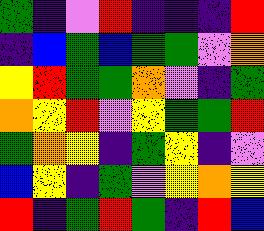[["green", "indigo", "violet", "red", "indigo", "indigo", "indigo", "red"], ["indigo", "blue", "green", "blue", "green", "green", "violet", "orange"], ["yellow", "red", "green", "green", "orange", "violet", "indigo", "green"], ["orange", "yellow", "red", "violet", "yellow", "green", "green", "red"], ["green", "orange", "yellow", "indigo", "green", "yellow", "indigo", "violet"], ["blue", "yellow", "indigo", "green", "violet", "yellow", "orange", "yellow"], ["red", "indigo", "green", "red", "green", "indigo", "red", "blue"]]